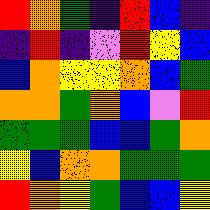[["red", "orange", "green", "indigo", "red", "blue", "indigo"], ["indigo", "red", "indigo", "violet", "red", "yellow", "blue"], ["blue", "orange", "yellow", "yellow", "orange", "blue", "green"], ["orange", "orange", "green", "orange", "blue", "violet", "red"], ["green", "green", "green", "blue", "blue", "green", "orange"], ["yellow", "blue", "orange", "orange", "green", "green", "green"], ["red", "orange", "yellow", "green", "blue", "blue", "yellow"]]